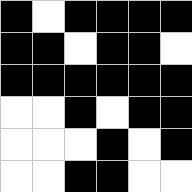[["black", "white", "black", "black", "black", "black"], ["black", "black", "white", "black", "black", "white"], ["black", "black", "black", "black", "black", "black"], ["white", "white", "black", "white", "black", "black"], ["white", "white", "white", "black", "white", "black"], ["white", "white", "black", "black", "white", "white"]]